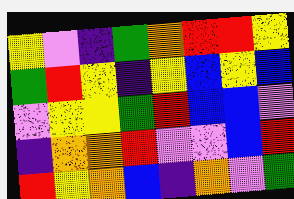[["yellow", "violet", "indigo", "green", "orange", "red", "red", "yellow"], ["green", "red", "yellow", "indigo", "yellow", "blue", "yellow", "blue"], ["violet", "yellow", "yellow", "green", "red", "blue", "blue", "violet"], ["indigo", "orange", "orange", "red", "violet", "violet", "blue", "red"], ["red", "yellow", "orange", "blue", "indigo", "orange", "violet", "green"]]